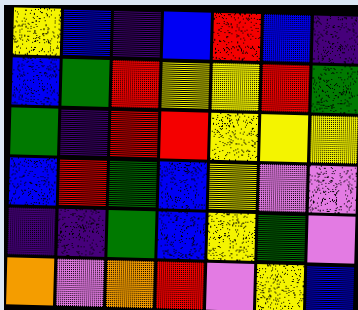[["yellow", "blue", "indigo", "blue", "red", "blue", "indigo"], ["blue", "green", "red", "yellow", "yellow", "red", "green"], ["green", "indigo", "red", "red", "yellow", "yellow", "yellow"], ["blue", "red", "green", "blue", "yellow", "violet", "violet"], ["indigo", "indigo", "green", "blue", "yellow", "green", "violet"], ["orange", "violet", "orange", "red", "violet", "yellow", "blue"]]